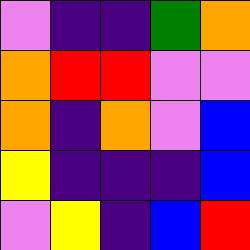[["violet", "indigo", "indigo", "green", "orange"], ["orange", "red", "red", "violet", "violet"], ["orange", "indigo", "orange", "violet", "blue"], ["yellow", "indigo", "indigo", "indigo", "blue"], ["violet", "yellow", "indigo", "blue", "red"]]